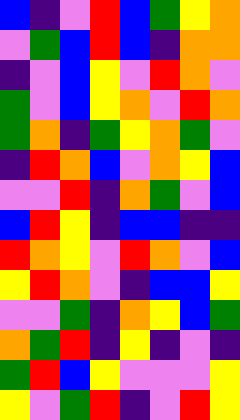[["blue", "indigo", "violet", "red", "blue", "green", "yellow", "orange"], ["violet", "green", "blue", "red", "blue", "indigo", "orange", "orange"], ["indigo", "violet", "blue", "yellow", "violet", "red", "orange", "violet"], ["green", "violet", "blue", "yellow", "orange", "violet", "red", "orange"], ["green", "orange", "indigo", "green", "yellow", "orange", "green", "violet"], ["indigo", "red", "orange", "blue", "violet", "orange", "yellow", "blue"], ["violet", "violet", "red", "indigo", "orange", "green", "violet", "blue"], ["blue", "red", "yellow", "indigo", "blue", "blue", "indigo", "indigo"], ["red", "orange", "yellow", "violet", "red", "orange", "violet", "blue"], ["yellow", "red", "orange", "violet", "indigo", "blue", "blue", "yellow"], ["violet", "violet", "green", "indigo", "orange", "yellow", "blue", "green"], ["orange", "green", "red", "indigo", "yellow", "indigo", "violet", "indigo"], ["green", "red", "blue", "yellow", "violet", "violet", "violet", "yellow"], ["yellow", "violet", "green", "red", "indigo", "violet", "red", "yellow"]]